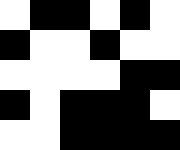[["white", "black", "black", "white", "black", "white"], ["black", "white", "white", "black", "white", "white"], ["white", "white", "white", "white", "black", "black"], ["black", "white", "black", "black", "black", "white"], ["white", "white", "black", "black", "black", "black"]]